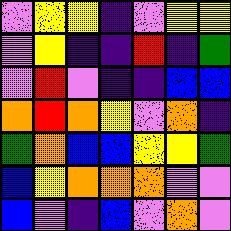[["violet", "yellow", "yellow", "indigo", "violet", "yellow", "yellow"], ["violet", "yellow", "indigo", "indigo", "red", "indigo", "green"], ["violet", "red", "violet", "indigo", "indigo", "blue", "blue"], ["orange", "red", "orange", "yellow", "violet", "orange", "indigo"], ["green", "orange", "blue", "blue", "yellow", "yellow", "green"], ["blue", "yellow", "orange", "orange", "orange", "violet", "violet"], ["blue", "violet", "indigo", "blue", "violet", "orange", "violet"]]